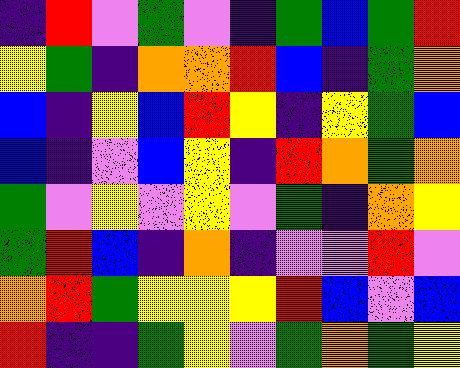[["indigo", "red", "violet", "green", "violet", "indigo", "green", "blue", "green", "red"], ["yellow", "green", "indigo", "orange", "orange", "red", "blue", "indigo", "green", "orange"], ["blue", "indigo", "yellow", "blue", "red", "yellow", "indigo", "yellow", "green", "blue"], ["blue", "indigo", "violet", "blue", "yellow", "indigo", "red", "orange", "green", "orange"], ["green", "violet", "yellow", "violet", "yellow", "violet", "green", "indigo", "orange", "yellow"], ["green", "red", "blue", "indigo", "orange", "indigo", "violet", "violet", "red", "violet"], ["orange", "red", "green", "yellow", "yellow", "yellow", "red", "blue", "violet", "blue"], ["red", "indigo", "indigo", "green", "yellow", "violet", "green", "orange", "green", "yellow"]]